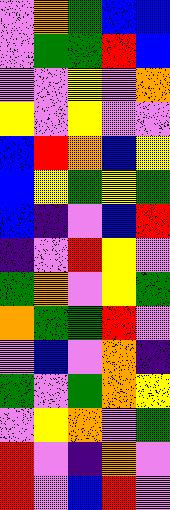[["violet", "orange", "green", "blue", "blue"], ["violet", "green", "green", "red", "blue"], ["violet", "violet", "yellow", "violet", "orange"], ["yellow", "violet", "yellow", "violet", "violet"], ["blue", "red", "orange", "blue", "yellow"], ["blue", "yellow", "green", "yellow", "green"], ["blue", "indigo", "violet", "blue", "red"], ["indigo", "violet", "red", "yellow", "violet"], ["green", "orange", "violet", "yellow", "green"], ["orange", "green", "green", "red", "violet"], ["violet", "blue", "violet", "orange", "indigo"], ["green", "violet", "green", "orange", "yellow"], ["violet", "yellow", "orange", "violet", "green"], ["red", "violet", "indigo", "orange", "violet"], ["red", "violet", "blue", "red", "violet"]]